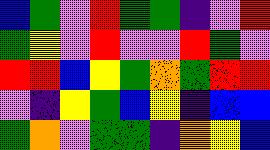[["blue", "green", "violet", "red", "green", "green", "indigo", "violet", "red"], ["green", "yellow", "violet", "red", "violet", "violet", "red", "green", "violet"], ["red", "red", "blue", "yellow", "green", "orange", "green", "red", "red"], ["violet", "indigo", "yellow", "green", "blue", "yellow", "indigo", "blue", "blue"], ["green", "orange", "violet", "green", "green", "indigo", "orange", "yellow", "blue"]]